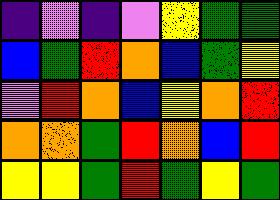[["indigo", "violet", "indigo", "violet", "yellow", "green", "green"], ["blue", "green", "red", "orange", "blue", "green", "yellow"], ["violet", "red", "orange", "blue", "yellow", "orange", "red"], ["orange", "orange", "green", "red", "orange", "blue", "red"], ["yellow", "yellow", "green", "red", "green", "yellow", "green"]]